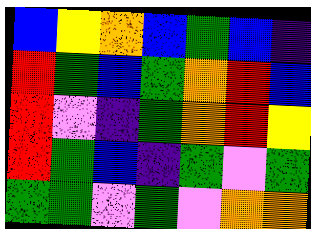[["blue", "yellow", "orange", "blue", "green", "blue", "indigo"], ["red", "green", "blue", "green", "orange", "red", "blue"], ["red", "violet", "indigo", "green", "orange", "red", "yellow"], ["red", "green", "blue", "indigo", "green", "violet", "green"], ["green", "green", "violet", "green", "violet", "orange", "orange"]]